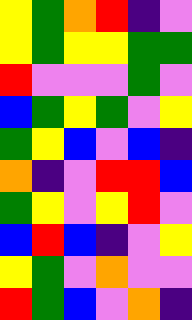[["yellow", "green", "orange", "red", "indigo", "violet"], ["yellow", "green", "yellow", "yellow", "green", "green"], ["red", "violet", "violet", "violet", "green", "violet"], ["blue", "green", "yellow", "green", "violet", "yellow"], ["green", "yellow", "blue", "violet", "blue", "indigo"], ["orange", "indigo", "violet", "red", "red", "blue"], ["green", "yellow", "violet", "yellow", "red", "violet"], ["blue", "red", "blue", "indigo", "violet", "yellow"], ["yellow", "green", "violet", "orange", "violet", "violet"], ["red", "green", "blue", "violet", "orange", "indigo"]]